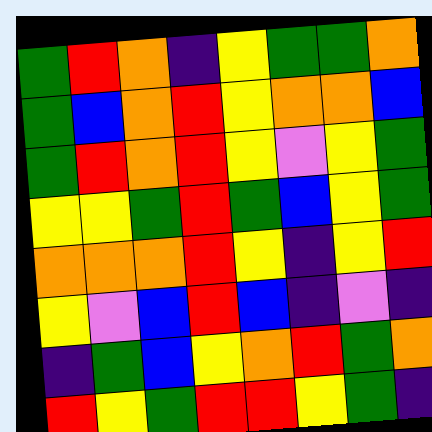[["green", "red", "orange", "indigo", "yellow", "green", "green", "orange"], ["green", "blue", "orange", "red", "yellow", "orange", "orange", "blue"], ["green", "red", "orange", "red", "yellow", "violet", "yellow", "green"], ["yellow", "yellow", "green", "red", "green", "blue", "yellow", "green"], ["orange", "orange", "orange", "red", "yellow", "indigo", "yellow", "red"], ["yellow", "violet", "blue", "red", "blue", "indigo", "violet", "indigo"], ["indigo", "green", "blue", "yellow", "orange", "red", "green", "orange"], ["red", "yellow", "green", "red", "red", "yellow", "green", "indigo"]]